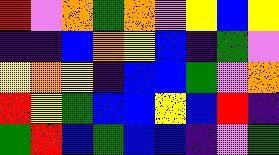[["red", "violet", "orange", "green", "orange", "violet", "yellow", "blue", "yellow"], ["indigo", "indigo", "blue", "orange", "yellow", "blue", "indigo", "green", "violet"], ["yellow", "orange", "yellow", "indigo", "blue", "blue", "green", "violet", "orange"], ["red", "yellow", "green", "blue", "blue", "yellow", "blue", "red", "indigo"], ["green", "red", "blue", "green", "blue", "blue", "indigo", "violet", "green"]]